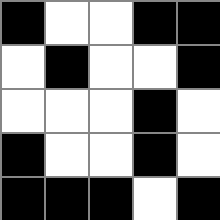[["black", "white", "white", "black", "black"], ["white", "black", "white", "white", "black"], ["white", "white", "white", "black", "white"], ["black", "white", "white", "black", "white"], ["black", "black", "black", "white", "black"]]